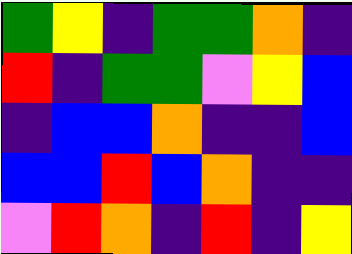[["green", "yellow", "indigo", "green", "green", "orange", "indigo"], ["red", "indigo", "green", "green", "violet", "yellow", "blue"], ["indigo", "blue", "blue", "orange", "indigo", "indigo", "blue"], ["blue", "blue", "red", "blue", "orange", "indigo", "indigo"], ["violet", "red", "orange", "indigo", "red", "indigo", "yellow"]]